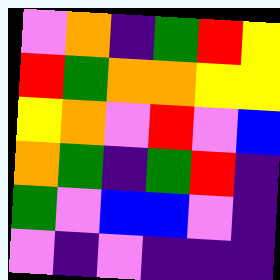[["violet", "orange", "indigo", "green", "red", "yellow"], ["red", "green", "orange", "orange", "yellow", "yellow"], ["yellow", "orange", "violet", "red", "violet", "blue"], ["orange", "green", "indigo", "green", "red", "indigo"], ["green", "violet", "blue", "blue", "violet", "indigo"], ["violet", "indigo", "violet", "indigo", "indigo", "indigo"]]